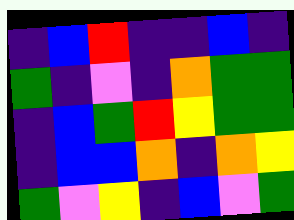[["indigo", "blue", "red", "indigo", "indigo", "blue", "indigo"], ["green", "indigo", "violet", "indigo", "orange", "green", "green"], ["indigo", "blue", "green", "red", "yellow", "green", "green"], ["indigo", "blue", "blue", "orange", "indigo", "orange", "yellow"], ["green", "violet", "yellow", "indigo", "blue", "violet", "green"]]